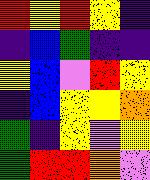[["red", "yellow", "red", "yellow", "indigo"], ["indigo", "blue", "green", "indigo", "indigo"], ["yellow", "blue", "violet", "red", "yellow"], ["indigo", "blue", "yellow", "yellow", "orange"], ["green", "indigo", "yellow", "violet", "yellow"], ["green", "red", "red", "orange", "violet"]]